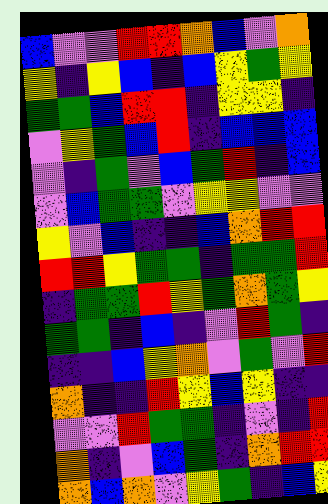[["blue", "violet", "violet", "red", "red", "orange", "blue", "violet", "orange"], ["yellow", "indigo", "yellow", "blue", "indigo", "blue", "yellow", "green", "yellow"], ["green", "green", "blue", "red", "red", "indigo", "yellow", "yellow", "indigo"], ["violet", "yellow", "green", "blue", "red", "indigo", "blue", "blue", "blue"], ["violet", "indigo", "green", "violet", "blue", "green", "red", "indigo", "blue"], ["violet", "blue", "green", "green", "violet", "yellow", "yellow", "violet", "violet"], ["yellow", "violet", "blue", "indigo", "indigo", "blue", "orange", "red", "red"], ["red", "red", "yellow", "green", "green", "indigo", "green", "green", "red"], ["indigo", "green", "green", "red", "yellow", "green", "orange", "green", "yellow"], ["green", "green", "indigo", "blue", "indigo", "violet", "red", "green", "indigo"], ["indigo", "indigo", "blue", "yellow", "orange", "violet", "green", "violet", "red"], ["orange", "indigo", "indigo", "red", "yellow", "blue", "yellow", "indigo", "indigo"], ["violet", "violet", "red", "green", "green", "indigo", "violet", "indigo", "red"], ["orange", "indigo", "violet", "blue", "green", "indigo", "orange", "red", "red"], ["orange", "blue", "orange", "violet", "yellow", "green", "indigo", "blue", "yellow"]]